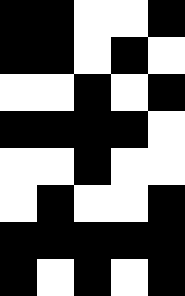[["black", "black", "white", "white", "black"], ["black", "black", "white", "black", "white"], ["white", "white", "black", "white", "black"], ["black", "black", "black", "black", "white"], ["white", "white", "black", "white", "white"], ["white", "black", "white", "white", "black"], ["black", "black", "black", "black", "black"], ["black", "white", "black", "white", "black"]]